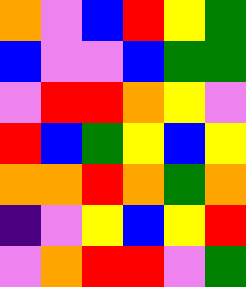[["orange", "violet", "blue", "red", "yellow", "green"], ["blue", "violet", "violet", "blue", "green", "green"], ["violet", "red", "red", "orange", "yellow", "violet"], ["red", "blue", "green", "yellow", "blue", "yellow"], ["orange", "orange", "red", "orange", "green", "orange"], ["indigo", "violet", "yellow", "blue", "yellow", "red"], ["violet", "orange", "red", "red", "violet", "green"]]